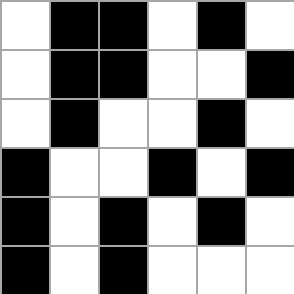[["white", "black", "black", "white", "black", "white"], ["white", "black", "black", "white", "white", "black"], ["white", "black", "white", "white", "black", "white"], ["black", "white", "white", "black", "white", "black"], ["black", "white", "black", "white", "black", "white"], ["black", "white", "black", "white", "white", "white"]]